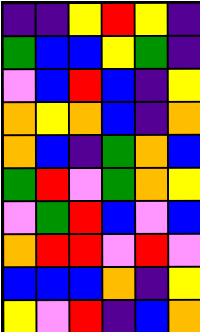[["indigo", "indigo", "yellow", "red", "yellow", "indigo"], ["green", "blue", "blue", "yellow", "green", "indigo"], ["violet", "blue", "red", "blue", "indigo", "yellow"], ["orange", "yellow", "orange", "blue", "indigo", "orange"], ["orange", "blue", "indigo", "green", "orange", "blue"], ["green", "red", "violet", "green", "orange", "yellow"], ["violet", "green", "red", "blue", "violet", "blue"], ["orange", "red", "red", "violet", "red", "violet"], ["blue", "blue", "blue", "orange", "indigo", "yellow"], ["yellow", "violet", "red", "indigo", "blue", "orange"]]